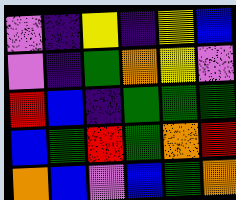[["violet", "indigo", "yellow", "indigo", "yellow", "blue"], ["violet", "indigo", "green", "orange", "yellow", "violet"], ["red", "blue", "indigo", "green", "green", "green"], ["blue", "green", "red", "green", "orange", "red"], ["orange", "blue", "violet", "blue", "green", "orange"]]